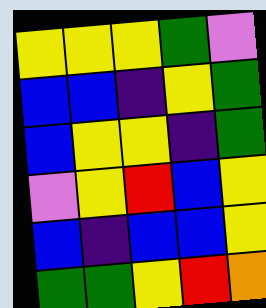[["yellow", "yellow", "yellow", "green", "violet"], ["blue", "blue", "indigo", "yellow", "green"], ["blue", "yellow", "yellow", "indigo", "green"], ["violet", "yellow", "red", "blue", "yellow"], ["blue", "indigo", "blue", "blue", "yellow"], ["green", "green", "yellow", "red", "orange"]]